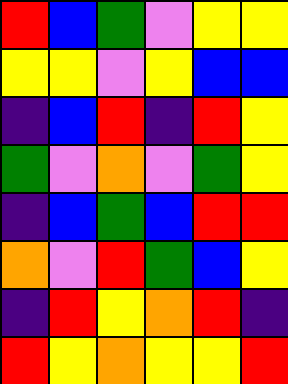[["red", "blue", "green", "violet", "yellow", "yellow"], ["yellow", "yellow", "violet", "yellow", "blue", "blue"], ["indigo", "blue", "red", "indigo", "red", "yellow"], ["green", "violet", "orange", "violet", "green", "yellow"], ["indigo", "blue", "green", "blue", "red", "red"], ["orange", "violet", "red", "green", "blue", "yellow"], ["indigo", "red", "yellow", "orange", "red", "indigo"], ["red", "yellow", "orange", "yellow", "yellow", "red"]]